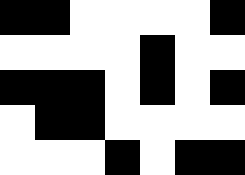[["black", "black", "white", "white", "white", "white", "black"], ["white", "white", "white", "white", "black", "white", "white"], ["black", "black", "black", "white", "black", "white", "black"], ["white", "black", "black", "white", "white", "white", "white"], ["white", "white", "white", "black", "white", "black", "black"]]